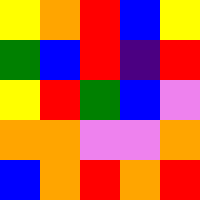[["yellow", "orange", "red", "blue", "yellow"], ["green", "blue", "red", "indigo", "red"], ["yellow", "red", "green", "blue", "violet"], ["orange", "orange", "violet", "violet", "orange"], ["blue", "orange", "red", "orange", "red"]]